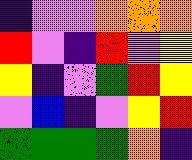[["indigo", "violet", "violet", "orange", "orange", "orange"], ["red", "violet", "indigo", "red", "violet", "yellow"], ["yellow", "indigo", "violet", "green", "red", "yellow"], ["violet", "blue", "indigo", "violet", "yellow", "red"], ["green", "green", "green", "green", "orange", "indigo"]]